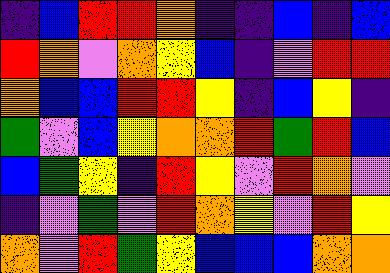[["indigo", "blue", "red", "red", "orange", "indigo", "indigo", "blue", "indigo", "blue"], ["red", "orange", "violet", "orange", "yellow", "blue", "indigo", "violet", "red", "red"], ["orange", "blue", "blue", "red", "red", "yellow", "indigo", "blue", "yellow", "indigo"], ["green", "violet", "blue", "yellow", "orange", "orange", "red", "green", "red", "blue"], ["blue", "green", "yellow", "indigo", "red", "yellow", "violet", "red", "orange", "violet"], ["indigo", "violet", "green", "violet", "red", "orange", "yellow", "violet", "red", "yellow"], ["orange", "violet", "red", "green", "yellow", "blue", "blue", "blue", "orange", "orange"]]